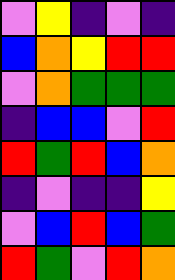[["violet", "yellow", "indigo", "violet", "indigo"], ["blue", "orange", "yellow", "red", "red"], ["violet", "orange", "green", "green", "green"], ["indigo", "blue", "blue", "violet", "red"], ["red", "green", "red", "blue", "orange"], ["indigo", "violet", "indigo", "indigo", "yellow"], ["violet", "blue", "red", "blue", "green"], ["red", "green", "violet", "red", "orange"]]